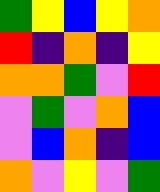[["green", "yellow", "blue", "yellow", "orange"], ["red", "indigo", "orange", "indigo", "yellow"], ["orange", "orange", "green", "violet", "red"], ["violet", "green", "violet", "orange", "blue"], ["violet", "blue", "orange", "indigo", "blue"], ["orange", "violet", "yellow", "violet", "green"]]